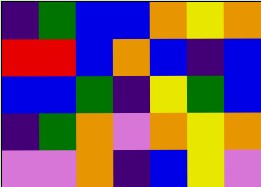[["indigo", "green", "blue", "blue", "orange", "yellow", "orange"], ["red", "red", "blue", "orange", "blue", "indigo", "blue"], ["blue", "blue", "green", "indigo", "yellow", "green", "blue"], ["indigo", "green", "orange", "violet", "orange", "yellow", "orange"], ["violet", "violet", "orange", "indigo", "blue", "yellow", "violet"]]